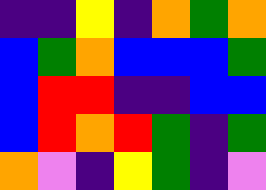[["indigo", "indigo", "yellow", "indigo", "orange", "green", "orange"], ["blue", "green", "orange", "blue", "blue", "blue", "green"], ["blue", "red", "red", "indigo", "indigo", "blue", "blue"], ["blue", "red", "orange", "red", "green", "indigo", "green"], ["orange", "violet", "indigo", "yellow", "green", "indigo", "violet"]]